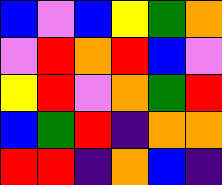[["blue", "violet", "blue", "yellow", "green", "orange"], ["violet", "red", "orange", "red", "blue", "violet"], ["yellow", "red", "violet", "orange", "green", "red"], ["blue", "green", "red", "indigo", "orange", "orange"], ["red", "red", "indigo", "orange", "blue", "indigo"]]